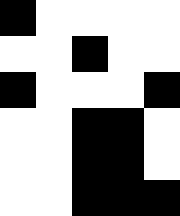[["black", "white", "white", "white", "white"], ["white", "white", "black", "white", "white"], ["black", "white", "white", "white", "black"], ["white", "white", "black", "black", "white"], ["white", "white", "black", "black", "white"], ["white", "white", "black", "black", "black"]]